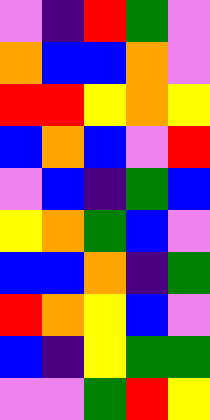[["violet", "indigo", "red", "green", "violet"], ["orange", "blue", "blue", "orange", "violet"], ["red", "red", "yellow", "orange", "yellow"], ["blue", "orange", "blue", "violet", "red"], ["violet", "blue", "indigo", "green", "blue"], ["yellow", "orange", "green", "blue", "violet"], ["blue", "blue", "orange", "indigo", "green"], ["red", "orange", "yellow", "blue", "violet"], ["blue", "indigo", "yellow", "green", "green"], ["violet", "violet", "green", "red", "yellow"]]